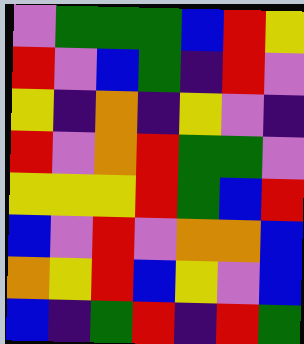[["violet", "green", "green", "green", "blue", "red", "yellow"], ["red", "violet", "blue", "green", "indigo", "red", "violet"], ["yellow", "indigo", "orange", "indigo", "yellow", "violet", "indigo"], ["red", "violet", "orange", "red", "green", "green", "violet"], ["yellow", "yellow", "yellow", "red", "green", "blue", "red"], ["blue", "violet", "red", "violet", "orange", "orange", "blue"], ["orange", "yellow", "red", "blue", "yellow", "violet", "blue"], ["blue", "indigo", "green", "red", "indigo", "red", "green"]]